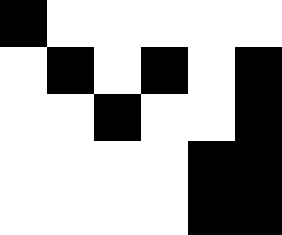[["black", "white", "white", "white", "white", "white"], ["white", "black", "white", "black", "white", "black"], ["white", "white", "black", "white", "white", "black"], ["white", "white", "white", "white", "black", "black"], ["white", "white", "white", "white", "black", "black"]]